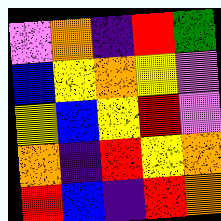[["violet", "orange", "indigo", "red", "green"], ["blue", "yellow", "orange", "yellow", "violet"], ["yellow", "blue", "yellow", "red", "violet"], ["orange", "indigo", "red", "yellow", "orange"], ["red", "blue", "indigo", "red", "orange"]]